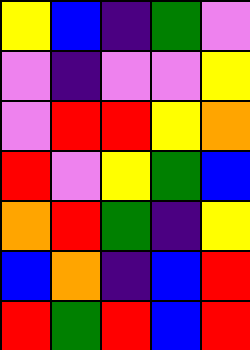[["yellow", "blue", "indigo", "green", "violet"], ["violet", "indigo", "violet", "violet", "yellow"], ["violet", "red", "red", "yellow", "orange"], ["red", "violet", "yellow", "green", "blue"], ["orange", "red", "green", "indigo", "yellow"], ["blue", "orange", "indigo", "blue", "red"], ["red", "green", "red", "blue", "red"]]